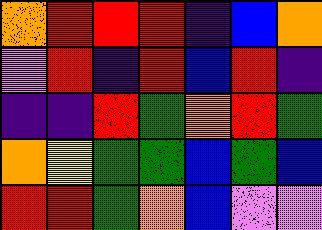[["orange", "red", "red", "red", "indigo", "blue", "orange"], ["violet", "red", "indigo", "red", "blue", "red", "indigo"], ["indigo", "indigo", "red", "green", "orange", "red", "green"], ["orange", "yellow", "green", "green", "blue", "green", "blue"], ["red", "red", "green", "orange", "blue", "violet", "violet"]]